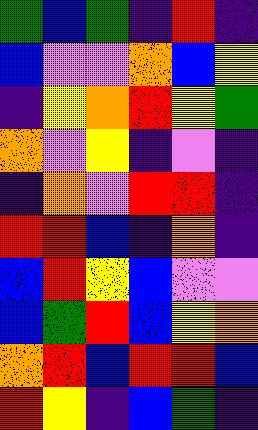[["green", "blue", "green", "indigo", "red", "indigo"], ["blue", "violet", "violet", "orange", "blue", "yellow"], ["indigo", "yellow", "orange", "red", "yellow", "green"], ["orange", "violet", "yellow", "indigo", "violet", "indigo"], ["indigo", "orange", "violet", "red", "red", "indigo"], ["red", "red", "blue", "indigo", "orange", "indigo"], ["blue", "red", "yellow", "blue", "violet", "violet"], ["blue", "green", "red", "blue", "yellow", "orange"], ["orange", "red", "blue", "red", "red", "blue"], ["red", "yellow", "indigo", "blue", "green", "indigo"]]